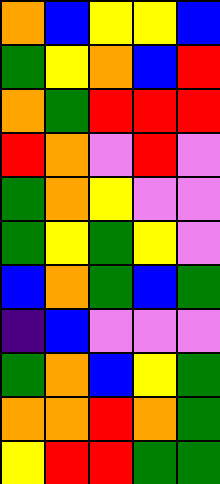[["orange", "blue", "yellow", "yellow", "blue"], ["green", "yellow", "orange", "blue", "red"], ["orange", "green", "red", "red", "red"], ["red", "orange", "violet", "red", "violet"], ["green", "orange", "yellow", "violet", "violet"], ["green", "yellow", "green", "yellow", "violet"], ["blue", "orange", "green", "blue", "green"], ["indigo", "blue", "violet", "violet", "violet"], ["green", "orange", "blue", "yellow", "green"], ["orange", "orange", "red", "orange", "green"], ["yellow", "red", "red", "green", "green"]]